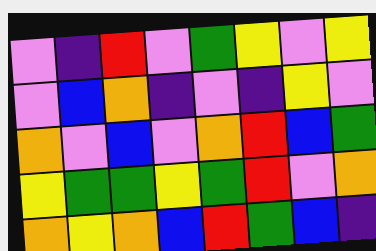[["violet", "indigo", "red", "violet", "green", "yellow", "violet", "yellow"], ["violet", "blue", "orange", "indigo", "violet", "indigo", "yellow", "violet"], ["orange", "violet", "blue", "violet", "orange", "red", "blue", "green"], ["yellow", "green", "green", "yellow", "green", "red", "violet", "orange"], ["orange", "yellow", "orange", "blue", "red", "green", "blue", "indigo"]]